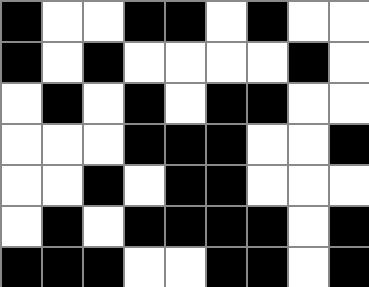[["black", "white", "white", "black", "black", "white", "black", "white", "white"], ["black", "white", "black", "white", "white", "white", "white", "black", "white"], ["white", "black", "white", "black", "white", "black", "black", "white", "white"], ["white", "white", "white", "black", "black", "black", "white", "white", "black"], ["white", "white", "black", "white", "black", "black", "white", "white", "white"], ["white", "black", "white", "black", "black", "black", "black", "white", "black"], ["black", "black", "black", "white", "white", "black", "black", "white", "black"]]